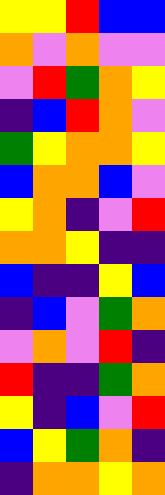[["yellow", "yellow", "red", "blue", "blue"], ["orange", "violet", "orange", "violet", "violet"], ["violet", "red", "green", "orange", "yellow"], ["indigo", "blue", "red", "orange", "violet"], ["green", "yellow", "orange", "orange", "yellow"], ["blue", "orange", "orange", "blue", "violet"], ["yellow", "orange", "indigo", "violet", "red"], ["orange", "orange", "yellow", "indigo", "indigo"], ["blue", "indigo", "indigo", "yellow", "blue"], ["indigo", "blue", "violet", "green", "orange"], ["violet", "orange", "violet", "red", "indigo"], ["red", "indigo", "indigo", "green", "orange"], ["yellow", "indigo", "blue", "violet", "red"], ["blue", "yellow", "green", "orange", "indigo"], ["indigo", "orange", "orange", "yellow", "orange"]]